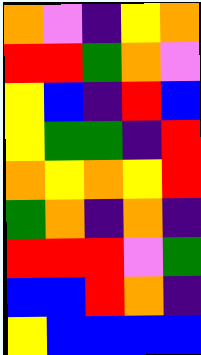[["orange", "violet", "indigo", "yellow", "orange"], ["red", "red", "green", "orange", "violet"], ["yellow", "blue", "indigo", "red", "blue"], ["yellow", "green", "green", "indigo", "red"], ["orange", "yellow", "orange", "yellow", "red"], ["green", "orange", "indigo", "orange", "indigo"], ["red", "red", "red", "violet", "green"], ["blue", "blue", "red", "orange", "indigo"], ["yellow", "blue", "blue", "blue", "blue"]]